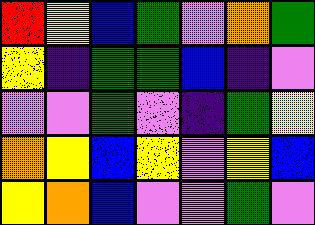[["red", "yellow", "blue", "green", "violet", "orange", "green"], ["yellow", "indigo", "green", "green", "blue", "indigo", "violet"], ["violet", "violet", "green", "violet", "indigo", "green", "yellow"], ["orange", "yellow", "blue", "yellow", "violet", "yellow", "blue"], ["yellow", "orange", "blue", "violet", "violet", "green", "violet"]]